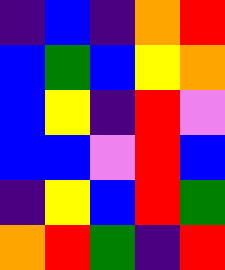[["indigo", "blue", "indigo", "orange", "red"], ["blue", "green", "blue", "yellow", "orange"], ["blue", "yellow", "indigo", "red", "violet"], ["blue", "blue", "violet", "red", "blue"], ["indigo", "yellow", "blue", "red", "green"], ["orange", "red", "green", "indigo", "red"]]